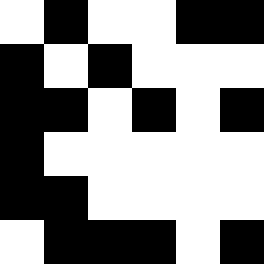[["white", "black", "white", "white", "black", "black"], ["black", "white", "black", "white", "white", "white"], ["black", "black", "white", "black", "white", "black"], ["black", "white", "white", "white", "white", "white"], ["black", "black", "white", "white", "white", "white"], ["white", "black", "black", "black", "white", "black"]]